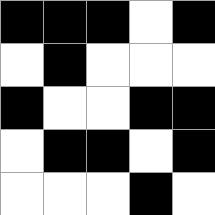[["black", "black", "black", "white", "black"], ["white", "black", "white", "white", "white"], ["black", "white", "white", "black", "black"], ["white", "black", "black", "white", "black"], ["white", "white", "white", "black", "white"]]